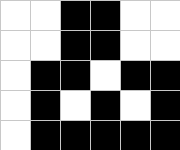[["white", "white", "black", "black", "white", "white"], ["white", "white", "black", "black", "white", "white"], ["white", "black", "black", "white", "black", "black"], ["white", "black", "white", "black", "white", "black"], ["white", "black", "black", "black", "black", "black"]]